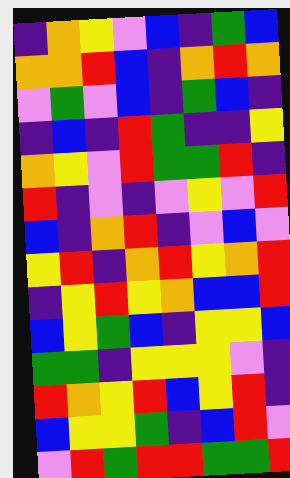[["indigo", "orange", "yellow", "violet", "blue", "indigo", "green", "blue"], ["orange", "orange", "red", "blue", "indigo", "orange", "red", "orange"], ["violet", "green", "violet", "blue", "indigo", "green", "blue", "indigo"], ["indigo", "blue", "indigo", "red", "green", "indigo", "indigo", "yellow"], ["orange", "yellow", "violet", "red", "green", "green", "red", "indigo"], ["red", "indigo", "violet", "indigo", "violet", "yellow", "violet", "red"], ["blue", "indigo", "orange", "red", "indigo", "violet", "blue", "violet"], ["yellow", "red", "indigo", "orange", "red", "yellow", "orange", "red"], ["indigo", "yellow", "red", "yellow", "orange", "blue", "blue", "red"], ["blue", "yellow", "green", "blue", "indigo", "yellow", "yellow", "blue"], ["green", "green", "indigo", "yellow", "yellow", "yellow", "violet", "indigo"], ["red", "orange", "yellow", "red", "blue", "yellow", "red", "indigo"], ["blue", "yellow", "yellow", "green", "indigo", "blue", "red", "violet"], ["violet", "red", "green", "red", "red", "green", "green", "red"]]